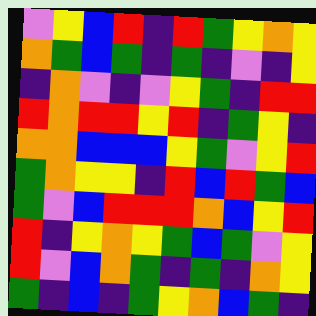[["violet", "yellow", "blue", "red", "indigo", "red", "green", "yellow", "orange", "yellow"], ["orange", "green", "blue", "green", "indigo", "green", "indigo", "violet", "indigo", "yellow"], ["indigo", "orange", "violet", "indigo", "violet", "yellow", "green", "indigo", "red", "red"], ["red", "orange", "red", "red", "yellow", "red", "indigo", "green", "yellow", "indigo"], ["orange", "orange", "blue", "blue", "blue", "yellow", "green", "violet", "yellow", "red"], ["green", "orange", "yellow", "yellow", "indigo", "red", "blue", "red", "green", "blue"], ["green", "violet", "blue", "red", "red", "red", "orange", "blue", "yellow", "red"], ["red", "indigo", "yellow", "orange", "yellow", "green", "blue", "green", "violet", "yellow"], ["red", "violet", "blue", "orange", "green", "indigo", "green", "indigo", "orange", "yellow"], ["green", "indigo", "blue", "indigo", "green", "yellow", "orange", "blue", "green", "indigo"]]